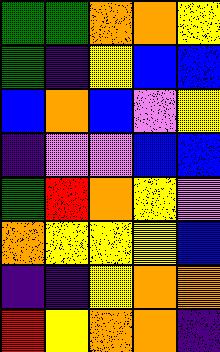[["green", "green", "orange", "orange", "yellow"], ["green", "indigo", "yellow", "blue", "blue"], ["blue", "orange", "blue", "violet", "yellow"], ["indigo", "violet", "violet", "blue", "blue"], ["green", "red", "orange", "yellow", "violet"], ["orange", "yellow", "yellow", "yellow", "blue"], ["indigo", "indigo", "yellow", "orange", "orange"], ["red", "yellow", "orange", "orange", "indigo"]]